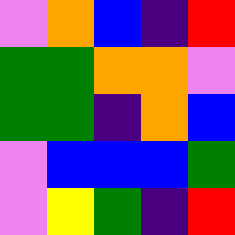[["violet", "orange", "blue", "indigo", "red"], ["green", "green", "orange", "orange", "violet"], ["green", "green", "indigo", "orange", "blue"], ["violet", "blue", "blue", "blue", "green"], ["violet", "yellow", "green", "indigo", "red"]]